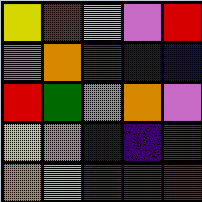[["yellow", "red", "yellow", "violet", "red"], ["violet", "orange", "green", "indigo", "blue"], ["red", "green", "orange", "orange", "violet"], ["yellow", "violet", "indigo", "indigo", "green"], ["orange", "yellow", "green", "green", "red"]]